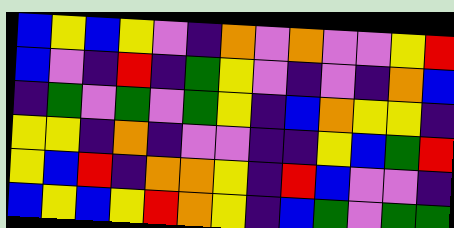[["blue", "yellow", "blue", "yellow", "violet", "indigo", "orange", "violet", "orange", "violet", "violet", "yellow", "red"], ["blue", "violet", "indigo", "red", "indigo", "green", "yellow", "violet", "indigo", "violet", "indigo", "orange", "blue"], ["indigo", "green", "violet", "green", "violet", "green", "yellow", "indigo", "blue", "orange", "yellow", "yellow", "indigo"], ["yellow", "yellow", "indigo", "orange", "indigo", "violet", "violet", "indigo", "indigo", "yellow", "blue", "green", "red"], ["yellow", "blue", "red", "indigo", "orange", "orange", "yellow", "indigo", "red", "blue", "violet", "violet", "indigo"], ["blue", "yellow", "blue", "yellow", "red", "orange", "yellow", "indigo", "blue", "green", "violet", "green", "green"]]